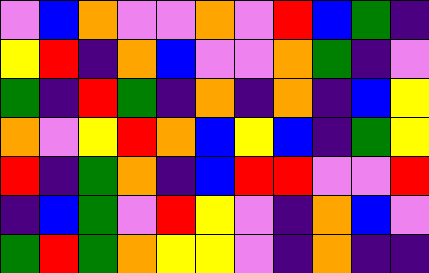[["violet", "blue", "orange", "violet", "violet", "orange", "violet", "red", "blue", "green", "indigo"], ["yellow", "red", "indigo", "orange", "blue", "violet", "violet", "orange", "green", "indigo", "violet"], ["green", "indigo", "red", "green", "indigo", "orange", "indigo", "orange", "indigo", "blue", "yellow"], ["orange", "violet", "yellow", "red", "orange", "blue", "yellow", "blue", "indigo", "green", "yellow"], ["red", "indigo", "green", "orange", "indigo", "blue", "red", "red", "violet", "violet", "red"], ["indigo", "blue", "green", "violet", "red", "yellow", "violet", "indigo", "orange", "blue", "violet"], ["green", "red", "green", "orange", "yellow", "yellow", "violet", "indigo", "orange", "indigo", "indigo"]]